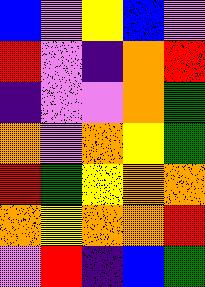[["blue", "violet", "yellow", "blue", "violet"], ["red", "violet", "indigo", "orange", "red"], ["indigo", "violet", "violet", "orange", "green"], ["orange", "violet", "orange", "yellow", "green"], ["red", "green", "yellow", "orange", "orange"], ["orange", "yellow", "orange", "orange", "red"], ["violet", "red", "indigo", "blue", "green"]]